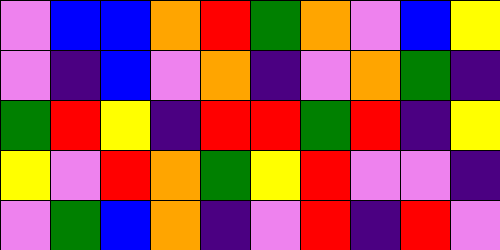[["violet", "blue", "blue", "orange", "red", "green", "orange", "violet", "blue", "yellow"], ["violet", "indigo", "blue", "violet", "orange", "indigo", "violet", "orange", "green", "indigo"], ["green", "red", "yellow", "indigo", "red", "red", "green", "red", "indigo", "yellow"], ["yellow", "violet", "red", "orange", "green", "yellow", "red", "violet", "violet", "indigo"], ["violet", "green", "blue", "orange", "indigo", "violet", "red", "indigo", "red", "violet"]]